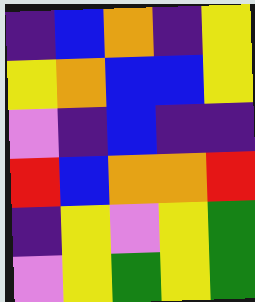[["indigo", "blue", "orange", "indigo", "yellow"], ["yellow", "orange", "blue", "blue", "yellow"], ["violet", "indigo", "blue", "indigo", "indigo"], ["red", "blue", "orange", "orange", "red"], ["indigo", "yellow", "violet", "yellow", "green"], ["violet", "yellow", "green", "yellow", "green"]]